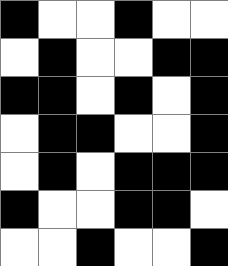[["black", "white", "white", "black", "white", "white"], ["white", "black", "white", "white", "black", "black"], ["black", "black", "white", "black", "white", "black"], ["white", "black", "black", "white", "white", "black"], ["white", "black", "white", "black", "black", "black"], ["black", "white", "white", "black", "black", "white"], ["white", "white", "black", "white", "white", "black"]]